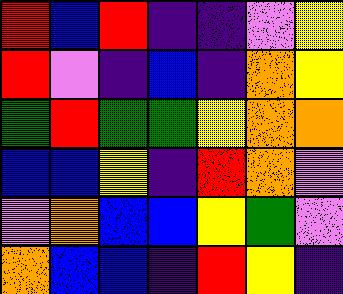[["red", "blue", "red", "indigo", "indigo", "violet", "yellow"], ["red", "violet", "indigo", "blue", "indigo", "orange", "yellow"], ["green", "red", "green", "green", "yellow", "orange", "orange"], ["blue", "blue", "yellow", "indigo", "red", "orange", "violet"], ["violet", "orange", "blue", "blue", "yellow", "green", "violet"], ["orange", "blue", "blue", "indigo", "red", "yellow", "indigo"]]